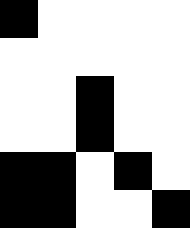[["black", "white", "white", "white", "white"], ["white", "white", "white", "white", "white"], ["white", "white", "black", "white", "white"], ["white", "white", "black", "white", "white"], ["black", "black", "white", "black", "white"], ["black", "black", "white", "white", "black"]]